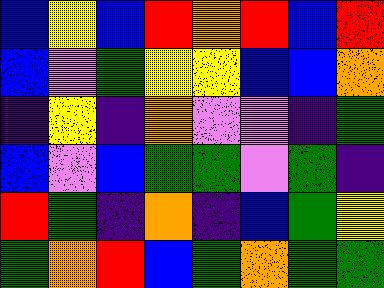[["blue", "yellow", "blue", "red", "orange", "red", "blue", "red"], ["blue", "violet", "green", "yellow", "yellow", "blue", "blue", "orange"], ["indigo", "yellow", "indigo", "orange", "violet", "violet", "indigo", "green"], ["blue", "violet", "blue", "green", "green", "violet", "green", "indigo"], ["red", "green", "indigo", "orange", "indigo", "blue", "green", "yellow"], ["green", "orange", "red", "blue", "green", "orange", "green", "green"]]